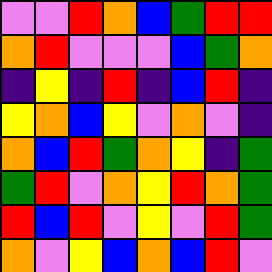[["violet", "violet", "red", "orange", "blue", "green", "red", "red"], ["orange", "red", "violet", "violet", "violet", "blue", "green", "orange"], ["indigo", "yellow", "indigo", "red", "indigo", "blue", "red", "indigo"], ["yellow", "orange", "blue", "yellow", "violet", "orange", "violet", "indigo"], ["orange", "blue", "red", "green", "orange", "yellow", "indigo", "green"], ["green", "red", "violet", "orange", "yellow", "red", "orange", "green"], ["red", "blue", "red", "violet", "yellow", "violet", "red", "green"], ["orange", "violet", "yellow", "blue", "orange", "blue", "red", "violet"]]